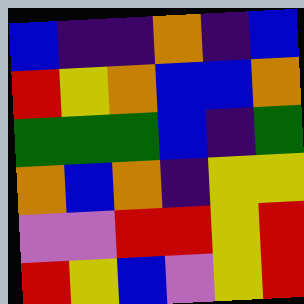[["blue", "indigo", "indigo", "orange", "indigo", "blue"], ["red", "yellow", "orange", "blue", "blue", "orange"], ["green", "green", "green", "blue", "indigo", "green"], ["orange", "blue", "orange", "indigo", "yellow", "yellow"], ["violet", "violet", "red", "red", "yellow", "red"], ["red", "yellow", "blue", "violet", "yellow", "red"]]